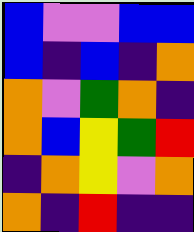[["blue", "violet", "violet", "blue", "blue"], ["blue", "indigo", "blue", "indigo", "orange"], ["orange", "violet", "green", "orange", "indigo"], ["orange", "blue", "yellow", "green", "red"], ["indigo", "orange", "yellow", "violet", "orange"], ["orange", "indigo", "red", "indigo", "indigo"]]